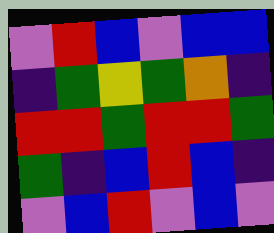[["violet", "red", "blue", "violet", "blue", "blue"], ["indigo", "green", "yellow", "green", "orange", "indigo"], ["red", "red", "green", "red", "red", "green"], ["green", "indigo", "blue", "red", "blue", "indigo"], ["violet", "blue", "red", "violet", "blue", "violet"]]